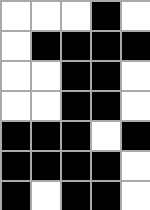[["white", "white", "white", "black", "white"], ["white", "black", "black", "black", "black"], ["white", "white", "black", "black", "white"], ["white", "white", "black", "black", "white"], ["black", "black", "black", "white", "black"], ["black", "black", "black", "black", "white"], ["black", "white", "black", "black", "white"]]